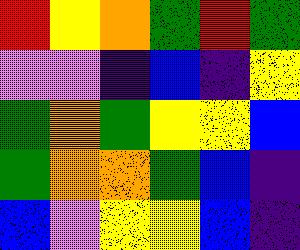[["red", "yellow", "orange", "green", "red", "green"], ["violet", "violet", "indigo", "blue", "indigo", "yellow"], ["green", "orange", "green", "yellow", "yellow", "blue"], ["green", "orange", "orange", "green", "blue", "indigo"], ["blue", "violet", "yellow", "yellow", "blue", "indigo"]]